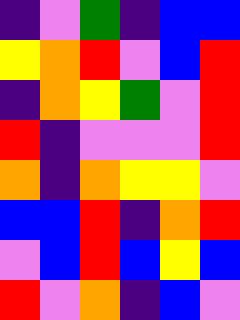[["indigo", "violet", "green", "indigo", "blue", "blue"], ["yellow", "orange", "red", "violet", "blue", "red"], ["indigo", "orange", "yellow", "green", "violet", "red"], ["red", "indigo", "violet", "violet", "violet", "red"], ["orange", "indigo", "orange", "yellow", "yellow", "violet"], ["blue", "blue", "red", "indigo", "orange", "red"], ["violet", "blue", "red", "blue", "yellow", "blue"], ["red", "violet", "orange", "indigo", "blue", "violet"]]